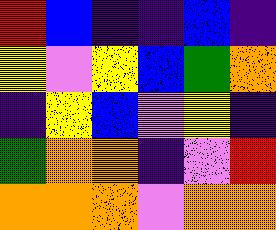[["red", "blue", "indigo", "indigo", "blue", "indigo"], ["yellow", "violet", "yellow", "blue", "green", "orange"], ["indigo", "yellow", "blue", "violet", "yellow", "indigo"], ["green", "orange", "orange", "indigo", "violet", "red"], ["orange", "orange", "orange", "violet", "orange", "orange"]]